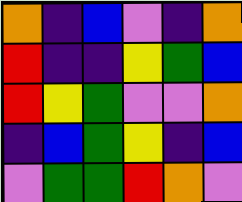[["orange", "indigo", "blue", "violet", "indigo", "orange"], ["red", "indigo", "indigo", "yellow", "green", "blue"], ["red", "yellow", "green", "violet", "violet", "orange"], ["indigo", "blue", "green", "yellow", "indigo", "blue"], ["violet", "green", "green", "red", "orange", "violet"]]